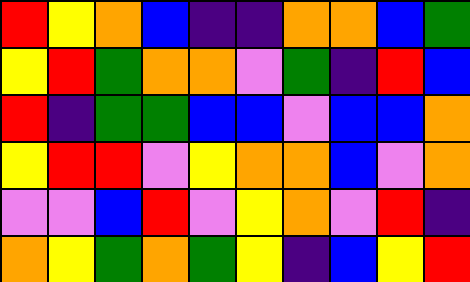[["red", "yellow", "orange", "blue", "indigo", "indigo", "orange", "orange", "blue", "green"], ["yellow", "red", "green", "orange", "orange", "violet", "green", "indigo", "red", "blue"], ["red", "indigo", "green", "green", "blue", "blue", "violet", "blue", "blue", "orange"], ["yellow", "red", "red", "violet", "yellow", "orange", "orange", "blue", "violet", "orange"], ["violet", "violet", "blue", "red", "violet", "yellow", "orange", "violet", "red", "indigo"], ["orange", "yellow", "green", "orange", "green", "yellow", "indigo", "blue", "yellow", "red"]]